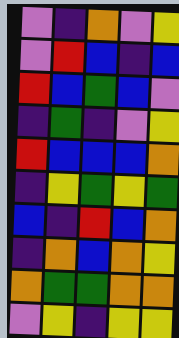[["violet", "indigo", "orange", "violet", "yellow"], ["violet", "red", "blue", "indigo", "blue"], ["red", "blue", "green", "blue", "violet"], ["indigo", "green", "indigo", "violet", "yellow"], ["red", "blue", "blue", "blue", "orange"], ["indigo", "yellow", "green", "yellow", "green"], ["blue", "indigo", "red", "blue", "orange"], ["indigo", "orange", "blue", "orange", "yellow"], ["orange", "green", "green", "orange", "orange"], ["violet", "yellow", "indigo", "yellow", "yellow"]]